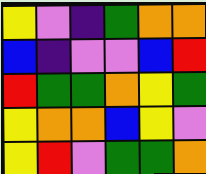[["yellow", "violet", "indigo", "green", "orange", "orange"], ["blue", "indigo", "violet", "violet", "blue", "red"], ["red", "green", "green", "orange", "yellow", "green"], ["yellow", "orange", "orange", "blue", "yellow", "violet"], ["yellow", "red", "violet", "green", "green", "orange"]]